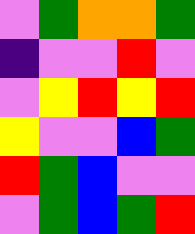[["violet", "green", "orange", "orange", "green"], ["indigo", "violet", "violet", "red", "violet"], ["violet", "yellow", "red", "yellow", "red"], ["yellow", "violet", "violet", "blue", "green"], ["red", "green", "blue", "violet", "violet"], ["violet", "green", "blue", "green", "red"]]